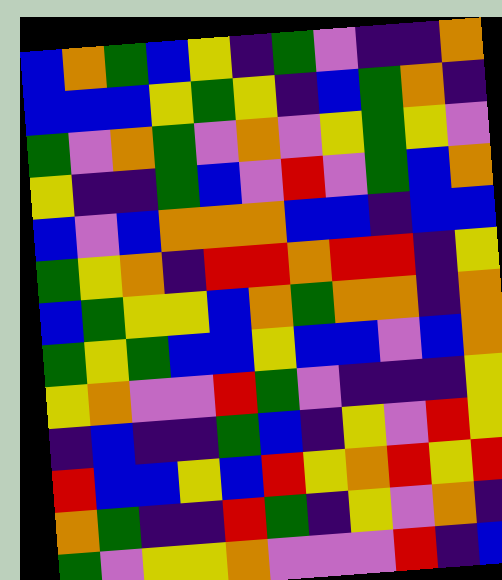[["blue", "orange", "green", "blue", "yellow", "indigo", "green", "violet", "indigo", "indigo", "orange"], ["blue", "blue", "blue", "yellow", "green", "yellow", "indigo", "blue", "green", "orange", "indigo"], ["green", "violet", "orange", "green", "violet", "orange", "violet", "yellow", "green", "yellow", "violet"], ["yellow", "indigo", "indigo", "green", "blue", "violet", "red", "violet", "green", "blue", "orange"], ["blue", "violet", "blue", "orange", "orange", "orange", "blue", "blue", "indigo", "blue", "blue"], ["green", "yellow", "orange", "indigo", "red", "red", "orange", "red", "red", "indigo", "yellow"], ["blue", "green", "yellow", "yellow", "blue", "orange", "green", "orange", "orange", "indigo", "orange"], ["green", "yellow", "green", "blue", "blue", "yellow", "blue", "blue", "violet", "blue", "orange"], ["yellow", "orange", "violet", "violet", "red", "green", "violet", "indigo", "indigo", "indigo", "yellow"], ["indigo", "blue", "indigo", "indigo", "green", "blue", "indigo", "yellow", "violet", "red", "yellow"], ["red", "blue", "blue", "yellow", "blue", "red", "yellow", "orange", "red", "yellow", "red"], ["orange", "green", "indigo", "indigo", "red", "green", "indigo", "yellow", "violet", "orange", "indigo"], ["green", "violet", "yellow", "yellow", "orange", "violet", "violet", "violet", "red", "indigo", "blue"]]